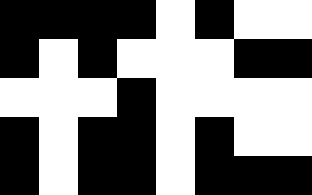[["black", "black", "black", "black", "white", "black", "white", "white"], ["black", "white", "black", "white", "white", "white", "black", "black"], ["white", "white", "white", "black", "white", "white", "white", "white"], ["black", "white", "black", "black", "white", "black", "white", "white"], ["black", "white", "black", "black", "white", "black", "black", "black"]]